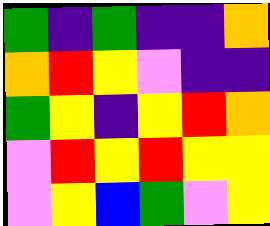[["green", "indigo", "green", "indigo", "indigo", "orange"], ["orange", "red", "yellow", "violet", "indigo", "indigo"], ["green", "yellow", "indigo", "yellow", "red", "orange"], ["violet", "red", "yellow", "red", "yellow", "yellow"], ["violet", "yellow", "blue", "green", "violet", "yellow"]]